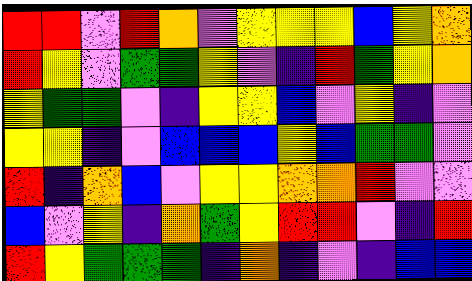[["red", "red", "violet", "red", "orange", "violet", "yellow", "yellow", "yellow", "blue", "yellow", "orange"], ["red", "yellow", "violet", "green", "green", "yellow", "violet", "indigo", "red", "green", "yellow", "orange"], ["yellow", "green", "green", "violet", "indigo", "yellow", "yellow", "blue", "violet", "yellow", "indigo", "violet"], ["yellow", "yellow", "indigo", "violet", "blue", "blue", "blue", "yellow", "blue", "green", "green", "violet"], ["red", "indigo", "orange", "blue", "violet", "yellow", "yellow", "orange", "orange", "red", "violet", "violet"], ["blue", "violet", "yellow", "indigo", "orange", "green", "yellow", "red", "red", "violet", "indigo", "red"], ["red", "yellow", "green", "green", "green", "indigo", "orange", "indigo", "violet", "indigo", "blue", "blue"]]